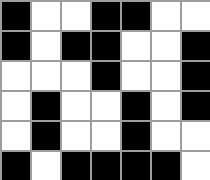[["black", "white", "white", "black", "black", "white", "white"], ["black", "white", "black", "black", "white", "white", "black"], ["white", "white", "white", "black", "white", "white", "black"], ["white", "black", "white", "white", "black", "white", "black"], ["white", "black", "white", "white", "black", "white", "white"], ["black", "white", "black", "black", "black", "black", "white"]]